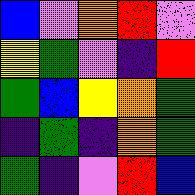[["blue", "violet", "orange", "red", "violet"], ["yellow", "green", "violet", "indigo", "red"], ["green", "blue", "yellow", "orange", "green"], ["indigo", "green", "indigo", "orange", "green"], ["green", "indigo", "violet", "red", "blue"]]